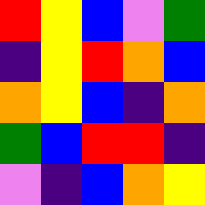[["red", "yellow", "blue", "violet", "green"], ["indigo", "yellow", "red", "orange", "blue"], ["orange", "yellow", "blue", "indigo", "orange"], ["green", "blue", "red", "red", "indigo"], ["violet", "indigo", "blue", "orange", "yellow"]]